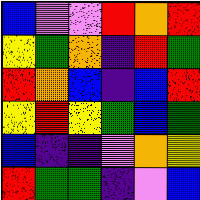[["blue", "violet", "violet", "red", "orange", "red"], ["yellow", "green", "orange", "indigo", "red", "green"], ["red", "orange", "blue", "indigo", "blue", "red"], ["yellow", "red", "yellow", "green", "blue", "green"], ["blue", "indigo", "indigo", "violet", "orange", "yellow"], ["red", "green", "green", "indigo", "violet", "blue"]]